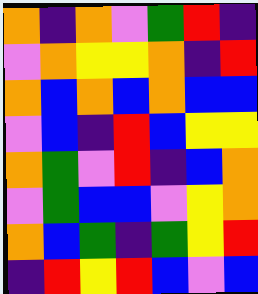[["orange", "indigo", "orange", "violet", "green", "red", "indigo"], ["violet", "orange", "yellow", "yellow", "orange", "indigo", "red"], ["orange", "blue", "orange", "blue", "orange", "blue", "blue"], ["violet", "blue", "indigo", "red", "blue", "yellow", "yellow"], ["orange", "green", "violet", "red", "indigo", "blue", "orange"], ["violet", "green", "blue", "blue", "violet", "yellow", "orange"], ["orange", "blue", "green", "indigo", "green", "yellow", "red"], ["indigo", "red", "yellow", "red", "blue", "violet", "blue"]]